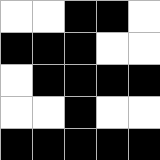[["white", "white", "black", "black", "white"], ["black", "black", "black", "white", "white"], ["white", "black", "black", "black", "black"], ["white", "white", "black", "white", "white"], ["black", "black", "black", "black", "black"]]